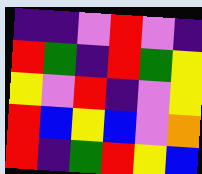[["indigo", "indigo", "violet", "red", "violet", "indigo"], ["red", "green", "indigo", "red", "green", "yellow"], ["yellow", "violet", "red", "indigo", "violet", "yellow"], ["red", "blue", "yellow", "blue", "violet", "orange"], ["red", "indigo", "green", "red", "yellow", "blue"]]